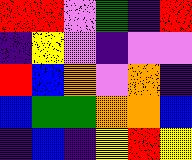[["red", "red", "violet", "green", "indigo", "red"], ["indigo", "yellow", "violet", "indigo", "violet", "violet"], ["red", "blue", "orange", "violet", "orange", "indigo"], ["blue", "green", "green", "orange", "orange", "blue"], ["indigo", "blue", "indigo", "yellow", "red", "yellow"]]